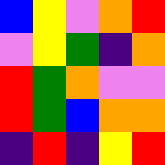[["blue", "yellow", "violet", "orange", "red"], ["violet", "yellow", "green", "indigo", "orange"], ["red", "green", "orange", "violet", "violet"], ["red", "green", "blue", "orange", "orange"], ["indigo", "red", "indigo", "yellow", "red"]]